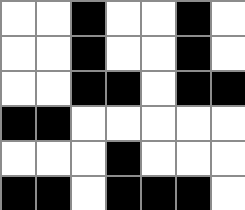[["white", "white", "black", "white", "white", "black", "white"], ["white", "white", "black", "white", "white", "black", "white"], ["white", "white", "black", "black", "white", "black", "black"], ["black", "black", "white", "white", "white", "white", "white"], ["white", "white", "white", "black", "white", "white", "white"], ["black", "black", "white", "black", "black", "black", "white"]]